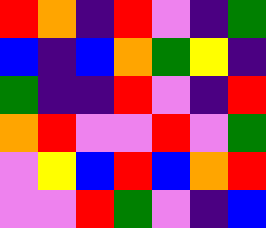[["red", "orange", "indigo", "red", "violet", "indigo", "green"], ["blue", "indigo", "blue", "orange", "green", "yellow", "indigo"], ["green", "indigo", "indigo", "red", "violet", "indigo", "red"], ["orange", "red", "violet", "violet", "red", "violet", "green"], ["violet", "yellow", "blue", "red", "blue", "orange", "red"], ["violet", "violet", "red", "green", "violet", "indigo", "blue"]]